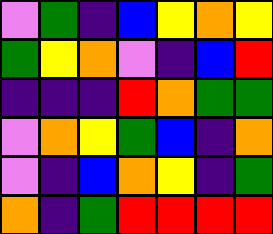[["violet", "green", "indigo", "blue", "yellow", "orange", "yellow"], ["green", "yellow", "orange", "violet", "indigo", "blue", "red"], ["indigo", "indigo", "indigo", "red", "orange", "green", "green"], ["violet", "orange", "yellow", "green", "blue", "indigo", "orange"], ["violet", "indigo", "blue", "orange", "yellow", "indigo", "green"], ["orange", "indigo", "green", "red", "red", "red", "red"]]